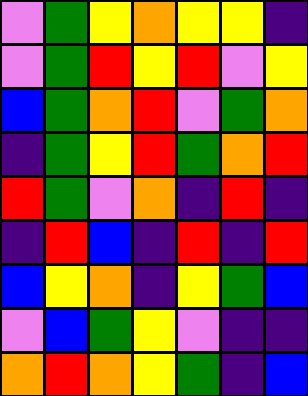[["violet", "green", "yellow", "orange", "yellow", "yellow", "indigo"], ["violet", "green", "red", "yellow", "red", "violet", "yellow"], ["blue", "green", "orange", "red", "violet", "green", "orange"], ["indigo", "green", "yellow", "red", "green", "orange", "red"], ["red", "green", "violet", "orange", "indigo", "red", "indigo"], ["indigo", "red", "blue", "indigo", "red", "indigo", "red"], ["blue", "yellow", "orange", "indigo", "yellow", "green", "blue"], ["violet", "blue", "green", "yellow", "violet", "indigo", "indigo"], ["orange", "red", "orange", "yellow", "green", "indigo", "blue"]]